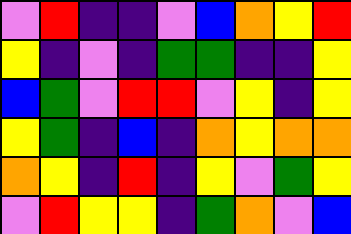[["violet", "red", "indigo", "indigo", "violet", "blue", "orange", "yellow", "red"], ["yellow", "indigo", "violet", "indigo", "green", "green", "indigo", "indigo", "yellow"], ["blue", "green", "violet", "red", "red", "violet", "yellow", "indigo", "yellow"], ["yellow", "green", "indigo", "blue", "indigo", "orange", "yellow", "orange", "orange"], ["orange", "yellow", "indigo", "red", "indigo", "yellow", "violet", "green", "yellow"], ["violet", "red", "yellow", "yellow", "indigo", "green", "orange", "violet", "blue"]]